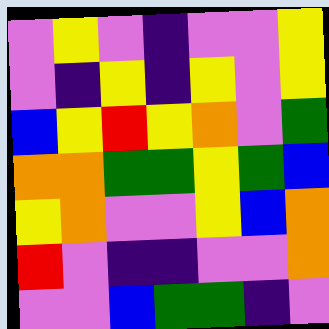[["violet", "yellow", "violet", "indigo", "violet", "violet", "yellow"], ["violet", "indigo", "yellow", "indigo", "yellow", "violet", "yellow"], ["blue", "yellow", "red", "yellow", "orange", "violet", "green"], ["orange", "orange", "green", "green", "yellow", "green", "blue"], ["yellow", "orange", "violet", "violet", "yellow", "blue", "orange"], ["red", "violet", "indigo", "indigo", "violet", "violet", "orange"], ["violet", "violet", "blue", "green", "green", "indigo", "violet"]]